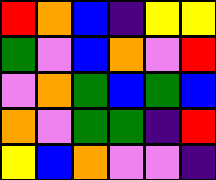[["red", "orange", "blue", "indigo", "yellow", "yellow"], ["green", "violet", "blue", "orange", "violet", "red"], ["violet", "orange", "green", "blue", "green", "blue"], ["orange", "violet", "green", "green", "indigo", "red"], ["yellow", "blue", "orange", "violet", "violet", "indigo"]]